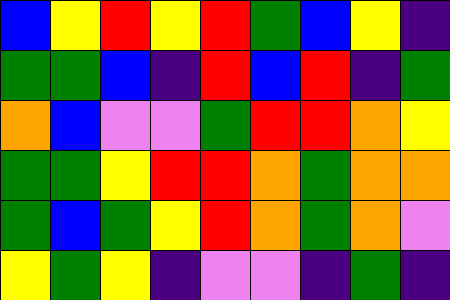[["blue", "yellow", "red", "yellow", "red", "green", "blue", "yellow", "indigo"], ["green", "green", "blue", "indigo", "red", "blue", "red", "indigo", "green"], ["orange", "blue", "violet", "violet", "green", "red", "red", "orange", "yellow"], ["green", "green", "yellow", "red", "red", "orange", "green", "orange", "orange"], ["green", "blue", "green", "yellow", "red", "orange", "green", "orange", "violet"], ["yellow", "green", "yellow", "indigo", "violet", "violet", "indigo", "green", "indigo"]]